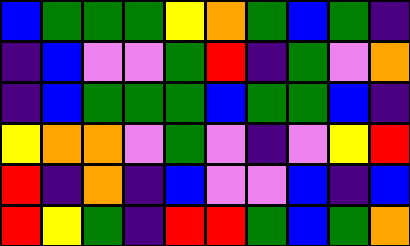[["blue", "green", "green", "green", "yellow", "orange", "green", "blue", "green", "indigo"], ["indigo", "blue", "violet", "violet", "green", "red", "indigo", "green", "violet", "orange"], ["indigo", "blue", "green", "green", "green", "blue", "green", "green", "blue", "indigo"], ["yellow", "orange", "orange", "violet", "green", "violet", "indigo", "violet", "yellow", "red"], ["red", "indigo", "orange", "indigo", "blue", "violet", "violet", "blue", "indigo", "blue"], ["red", "yellow", "green", "indigo", "red", "red", "green", "blue", "green", "orange"]]